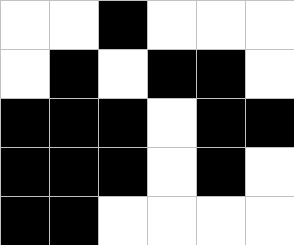[["white", "white", "black", "white", "white", "white"], ["white", "black", "white", "black", "black", "white"], ["black", "black", "black", "white", "black", "black"], ["black", "black", "black", "white", "black", "white"], ["black", "black", "white", "white", "white", "white"]]